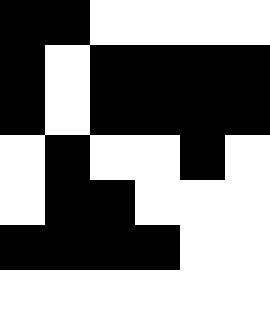[["black", "black", "white", "white", "white", "white"], ["black", "white", "black", "black", "black", "black"], ["black", "white", "black", "black", "black", "black"], ["white", "black", "white", "white", "black", "white"], ["white", "black", "black", "white", "white", "white"], ["black", "black", "black", "black", "white", "white"], ["white", "white", "white", "white", "white", "white"]]